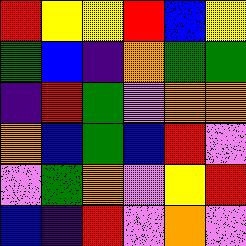[["red", "yellow", "yellow", "red", "blue", "yellow"], ["green", "blue", "indigo", "orange", "green", "green"], ["indigo", "red", "green", "violet", "orange", "orange"], ["orange", "blue", "green", "blue", "red", "violet"], ["violet", "green", "orange", "violet", "yellow", "red"], ["blue", "indigo", "red", "violet", "orange", "violet"]]